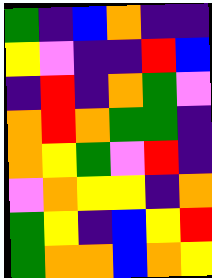[["green", "indigo", "blue", "orange", "indigo", "indigo"], ["yellow", "violet", "indigo", "indigo", "red", "blue"], ["indigo", "red", "indigo", "orange", "green", "violet"], ["orange", "red", "orange", "green", "green", "indigo"], ["orange", "yellow", "green", "violet", "red", "indigo"], ["violet", "orange", "yellow", "yellow", "indigo", "orange"], ["green", "yellow", "indigo", "blue", "yellow", "red"], ["green", "orange", "orange", "blue", "orange", "yellow"]]